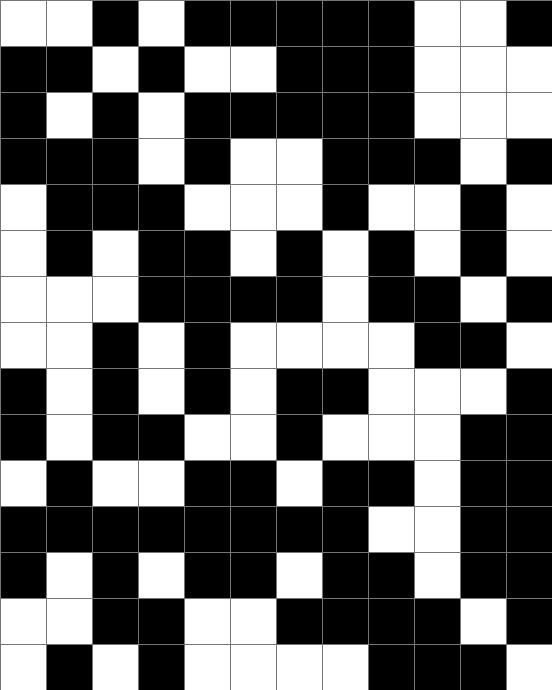[["white", "white", "black", "white", "black", "black", "black", "black", "black", "white", "white", "black"], ["black", "black", "white", "black", "white", "white", "black", "black", "black", "white", "white", "white"], ["black", "white", "black", "white", "black", "black", "black", "black", "black", "white", "white", "white"], ["black", "black", "black", "white", "black", "white", "white", "black", "black", "black", "white", "black"], ["white", "black", "black", "black", "white", "white", "white", "black", "white", "white", "black", "white"], ["white", "black", "white", "black", "black", "white", "black", "white", "black", "white", "black", "white"], ["white", "white", "white", "black", "black", "black", "black", "white", "black", "black", "white", "black"], ["white", "white", "black", "white", "black", "white", "white", "white", "white", "black", "black", "white"], ["black", "white", "black", "white", "black", "white", "black", "black", "white", "white", "white", "black"], ["black", "white", "black", "black", "white", "white", "black", "white", "white", "white", "black", "black"], ["white", "black", "white", "white", "black", "black", "white", "black", "black", "white", "black", "black"], ["black", "black", "black", "black", "black", "black", "black", "black", "white", "white", "black", "black"], ["black", "white", "black", "white", "black", "black", "white", "black", "black", "white", "black", "black"], ["white", "white", "black", "black", "white", "white", "black", "black", "black", "black", "white", "black"], ["white", "black", "white", "black", "white", "white", "white", "white", "black", "black", "black", "white"]]